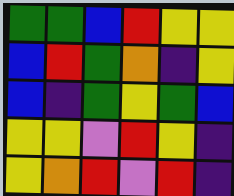[["green", "green", "blue", "red", "yellow", "yellow"], ["blue", "red", "green", "orange", "indigo", "yellow"], ["blue", "indigo", "green", "yellow", "green", "blue"], ["yellow", "yellow", "violet", "red", "yellow", "indigo"], ["yellow", "orange", "red", "violet", "red", "indigo"]]